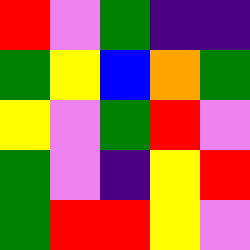[["red", "violet", "green", "indigo", "indigo"], ["green", "yellow", "blue", "orange", "green"], ["yellow", "violet", "green", "red", "violet"], ["green", "violet", "indigo", "yellow", "red"], ["green", "red", "red", "yellow", "violet"]]